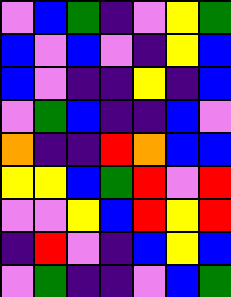[["violet", "blue", "green", "indigo", "violet", "yellow", "green"], ["blue", "violet", "blue", "violet", "indigo", "yellow", "blue"], ["blue", "violet", "indigo", "indigo", "yellow", "indigo", "blue"], ["violet", "green", "blue", "indigo", "indigo", "blue", "violet"], ["orange", "indigo", "indigo", "red", "orange", "blue", "blue"], ["yellow", "yellow", "blue", "green", "red", "violet", "red"], ["violet", "violet", "yellow", "blue", "red", "yellow", "red"], ["indigo", "red", "violet", "indigo", "blue", "yellow", "blue"], ["violet", "green", "indigo", "indigo", "violet", "blue", "green"]]